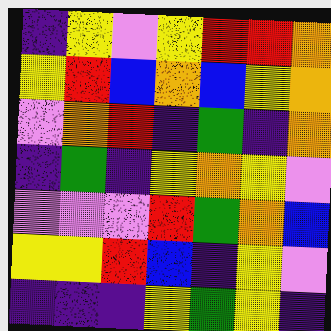[["indigo", "yellow", "violet", "yellow", "red", "red", "orange"], ["yellow", "red", "blue", "orange", "blue", "yellow", "orange"], ["violet", "orange", "red", "indigo", "green", "indigo", "orange"], ["indigo", "green", "indigo", "yellow", "orange", "yellow", "violet"], ["violet", "violet", "violet", "red", "green", "orange", "blue"], ["yellow", "yellow", "red", "blue", "indigo", "yellow", "violet"], ["indigo", "indigo", "indigo", "yellow", "green", "yellow", "indigo"]]